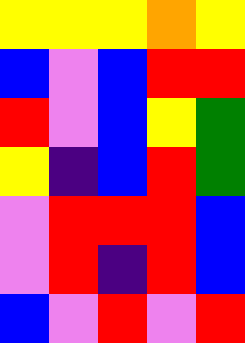[["yellow", "yellow", "yellow", "orange", "yellow"], ["blue", "violet", "blue", "red", "red"], ["red", "violet", "blue", "yellow", "green"], ["yellow", "indigo", "blue", "red", "green"], ["violet", "red", "red", "red", "blue"], ["violet", "red", "indigo", "red", "blue"], ["blue", "violet", "red", "violet", "red"]]